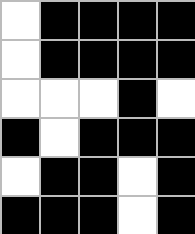[["white", "black", "black", "black", "black"], ["white", "black", "black", "black", "black"], ["white", "white", "white", "black", "white"], ["black", "white", "black", "black", "black"], ["white", "black", "black", "white", "black"], ["black", "black", "black", "white", "black"]]